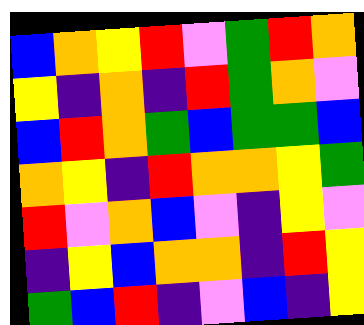[["blue", "orange", "yellow", "red", "violet", "green", "red", "orange"], ["yellow", "indigo", "orange", "indigo", "red", "green", "orange", "violet"], ["blue", "red", "orange", "green", "blue", "green", "green", "blue"], ["orange", "yellow", "indigo", "red", "orange", "orange", "yellow", "green"], ["red", "violet", "orange", "blue", "violet", "indigo", "yellow", "violet"], ["indigo", "yellow", "blue", "orange", "orange", "indigo", "red", "yellow"], ["green", "blue", "red", "indigo", "violet", "blue", "indigo", "yellow"]]